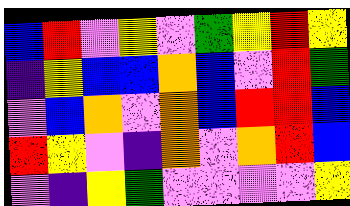[["blue", "red", "violet", "yellow", "violet", "green", "yellow", "red", "yellow"], ["indigo", "yellow", "blue", "blue", "orange", "blue", "violet", "red", "green"], ["violet", "blue", "orange", "violet", "orange", "blue", "red", "red", "blue"], ["red", "yellow", "violet", "indigo", "orange", "violet", "orange", "red", "blue"], ["violet", "indigo", "yellow", "green", "violet", "violet", "violet", "violet", "yellow"]]